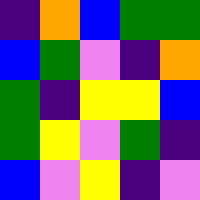[["indigo", "orange", "blue", "green", "green"], ["blue", "green", "violet", "indigo", "orange"], ["green", "indigo", "yellow", "yellow", "blue"], ["green", "yellow", "violet", "green", "indigo"], ["blue", "violet", "yellow", "indigo", "violet"]]